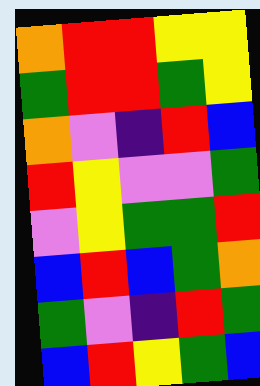[["orange", "red", "red", "yellow", "yellow"], ["green", "red", "red", "green", "yellow"], ["orange", "violet", "indigo", "red", "blue"], ["red", "yellow", "violet", "violet", "green"], ["violet", "yellow", "green", "green", "red"], ["blue", "red", "blue", "green", "orange"], ["green", "violet", "indigo", "red", "green"], ["blue", "red", "yellow", "green", "blue"]]